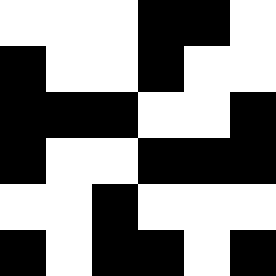[["white", "white", "white", "black", "black", "white"], ["black", "white", "white", "black", "white", "white"], ["black", "black", "black", "white", "white", "black"], ["black", "white", "white", "black", "black", "black"], ["white", "white", "black", "white", "white", "white"], ["black", "white", "black", "black", "white", "black"]]